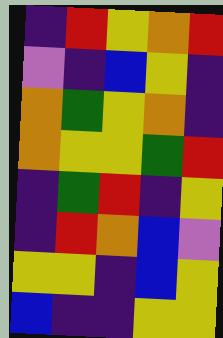[["indigo", "red", "yellow", "orange", "red"], ["violet", "indigo", "blue", "yellow", "indigo"], ["orange", "green", "yellow", "orange", "indigo"], ["orange", "yellow", "yellow", "green", "red"], ["indigo", "green", "red", "indigo", "yellow"], ["indigo", "red", "orange", "blue", "violet"], ["yellow", "yellow", "indigo", "blue", "yellow"], ["blue", "indigo", "indigo", "yellow", "yellow"]]